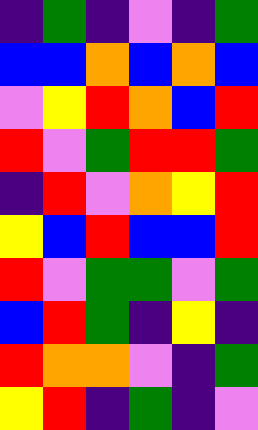[["indigo", "green", "indigo", "violet", "indigo", "green"], ["blue", "blue", "orange", "blue", "orange", "blue"], ["violet", "yellow", "red", "orange", "blue", "red"], ["red", "violet", "green", "red", "red", "green"], ["indigo", "red", "violet", "orange", "yellow", "red"], ["yellow", "blue", "red", "blue", "blue", "red"], ["red", "violet", "green", "green", "violet", "green"], ["blue", "red", "green", "indigo", "yellow", "indigo"], ["red", "orange", "orange", "violet", "indigo", "green"], ["yellow", "red", "indigo", "green", "indigo", "violet"]]